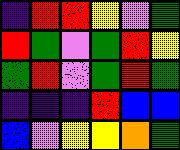[["indigo", "red", "red", "yellow", "violet", "green"], ["red", "green", "violet", "green", "red", "yellow"], ["green", "red", "violet", "green", "red", "green"], ["indigo", "indigo", "indigo", "red", "blue", "blue"], ["blue", "violet", "yellow", "yellow", "orange", "green"]]